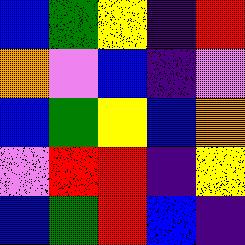[["blue", "green", "yellow", "indigo", "red"], ["orange", "violet", "blue", "indigo", "violet"], ["blue", "green", "yellow", "blue", "orange"], ["violet", "red", "red", "indigo", "yellow"], ["blue", "green", "red", "blue", "indigo"]]